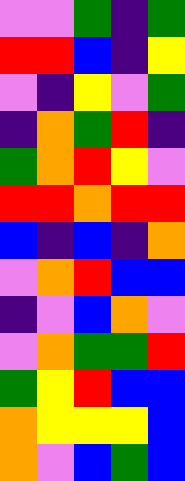[["violet", "violet", "green", "indigo", "green"], ["red", "red", "blue", "indigo", "yellow"], ["violet", "indigo", "yellow", "violet", "green"], ["indigo", "orange", "green", "red", "indigo"], ["green", "orange", "red", "yellow", "violet"], ["red", "red", "orange", "red", "red"], ["blue", "indigo", "blue", "indigo", "orange"], ["violet", "orange", "red", "blue", "blue"], ["indigo", "violet", "blue", "orange", "violet"], ["violet", "orange", "green", "green", "red"], ["green", "yellow", "red", "blue", "blue"], ["orange", "yellow", "yellow", "yellow", "blue"], ["orange", "violet", "blue", "green", "blue"]]